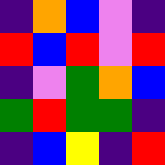[["indigo", "orange", "blue", "violet", "indigo"], ["red", "blue", "red", "violet", "red"], ["indigo", "violet", "green", "orange", "blue"], ["green", "red", "green", "green", "indigo"], ["indigo", "blue", "yellow", "indigo", "red"]]